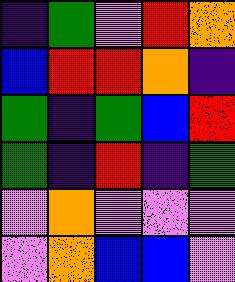[["indigo", "green", "violet", "red", "orange"], ["blue", "red", "red", "orange", "indigo"], ["green", "indigo", "green", "blue", "red"], ["green", "indigo", "red", "indigo", "green"], ["violet", "orange", "violet", "violet", "violet"], ["violet", "orange", "blue", "blue", "violet"]]